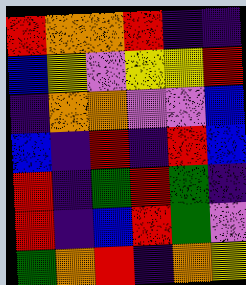[["red", "orange", "orange", "red", "indigo", "indigo"], ["blue", "yellow", "violet", "yellow", "yellow", "red"], ["indigo", "orange", "orange", "violet", "violet", "blue"], ["blue", "indigo", "red", "indigo", "red", "blue"], ["red", "indigo", "green", "red", "green", "indigo"], ["red", "indigo", "blue", "red", "green", "violet"], ["green", "orange", "red", "indigo", "orange", "yellow"]]